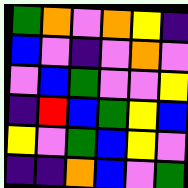[["green", "orange", "violet", "orange", "yellow", "indigo"], ["blue", "violet", "indigo", "violet", "orange", "violet"], ["violet", "blue", "green", "violet", "violet", "yellow"], ["indigo", "red", "blue", "green", "yellow", "blue"], ["yellow", "violet", "green", "blue", "yellow", "violet"], ["indigo", "indigo", "orange", "blue", "violet", "green"]]